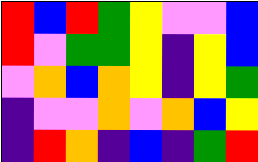[["red", "blue", "red", "green", "yellow", "violet", "violet", "blue"], ["red", "violet", "green", "green", "yellow", "indigo", "yellow", "blue"], ["violet", "orange", "blue", "orange", "yellow", "indigo", "yellow", "green"], ["indigo", "violet", "violet", "orange", "violet", "orange", "blue", "yellow"], ["indigo", "red", "orange", "indigo", "blue", "indigo", "green", "red"]]